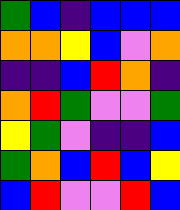[["green", "blue", "indigo", "blue", "blue", "blue"], ["orange", "orange", "yellow", "blue", "violet", "orange"], ["indigo", "indigo", "blue", "red", "orange", "indigo"], ["orange", "red", "green", "violet", "violet", "green"], ["yellow", "green", "violet", "indigo", "indigo", "blue"], ["green", "orange", "blue", "red", "blue", "yellow"], ["blue", "red", "violet", "violet", "red", "blue"]]